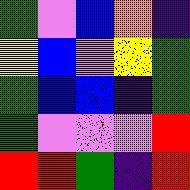[["green", "violet", "blue", "orange", "indigo"], ["yellow", "blue", "violet", "yellow", "green"], ["green", "blue", "blue", "indigo", "green"], ["green", "violet", "violet", "violet", "red"], ["red", "red", "green", "indigo", "red"]]